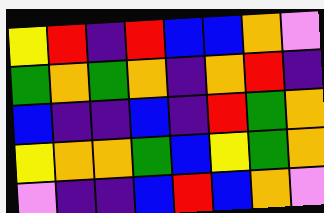[["yellow", "red", "indigo", "red", "blue", "blue", "orange", "violet"], ["green", "orange", "green", "orange", "indigo", "orange", "red", "indigo"], ["blue", "indigo", "indigo", "blue", "indigo", "red", "green", "orange"], ["yellow", "orange", "orange", "green", "blue", "yellow", "green", "orange"], ["violet", "indigo", "indigo", "blue", "red", "blue", "orange", "violet"]]